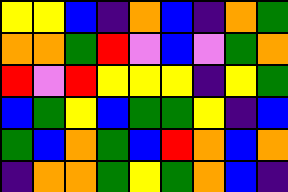[["yellow", "yellow", "blue", "indigo", "orange", "blue", "indigo", "orange", "green"], ["orange", "orange", "green", "red", "violet", "blue", "violet", "green", "orange"], ["red", "violet", "red", "yellow", "yellow", "yellow", "indigo", "yellow", "green"], ["blue", "green", "yellow", "blue", "green", "green", "yellow", "indigo", "blue"], ["green", "blue", "orange", "green", "blue", "red", "orange", "blue", "orange"], ["indigo", "orange", "orange", "green", "yellow", "green", "orange", "blue", "indigo"]]